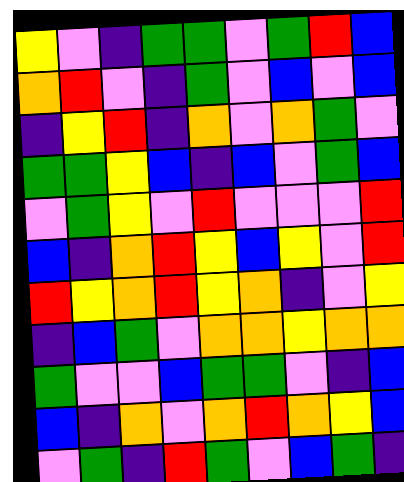[["yellow", "violet", "indigo", "green", "green", "violet", "green", "red", "blue"], ["orange", "red", "violet", "indigo", "green", "violet", "blue", "violet", "blue"], ["indigo", "yellow", "red", "indigo", "orange", "violet", "orange", "green", "violet"], ["green", "green", "yellow", "blue", "indigo", "blue", "violet", "green", "blue"], ["violet", "green", "yellow", "violet", "red", "violet", "violet", "violet", "red"], ["blue", "indigo", "orange", "red", "yellow", "blue", "yellow", "violet", "red"], ["red", "yellow", "orange", "red", "yellow", "orange", "indigo", "violet", "yellow"], ["indigo", "blue", "green", "violet", "orange", "orange", "yellow", "orange", "orange"], ["green", "violet", "violet", "blue", "green", "green", "violet", "indigo", "blue"], ["blue", "indigo", "orange", "violet", "orange", "red", "orange", "yellow", "blue"], ["violet", "green", "indigo", "red", "green", "violet", "blue", "green", "indigo"]]